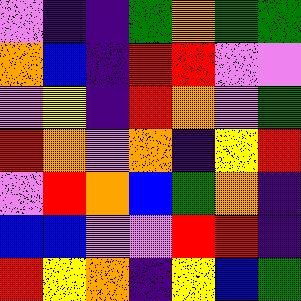[["violet", "indigo", "indigo", "green", "orange", "green", "green"], ["orange", "blue", "indigo", "red", "red", "violet", "violet"], ["violet", "yellow", "indigo", "red", "orange", "violet", "green"], ["red", "orange", "violet", "orange", "indigo", "yellow", "red"], ["violet", "red", "orange", "blue", "green", "orange", "indigo"], ["blue", "blue", "violet", "violet", "red", "red", "indigo"], ["red", "yellow", "orange", "indigo", "yellow", "blue", "green"]]